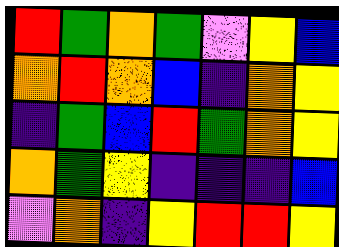[["red", "green", "orange", "green", "violet", "yellow", "blue"], ["orange", "red", "orange", "blue", "indigo", "orange", "yellow"], ["indigo", "green", "blue", "red", "green", "orange", "yellow"], ["orange", "green", "yellow", "indigo", "indigo", "indigo", "blue"], ["violet", "orange", "indigo", "yellow", "red", "red", "yellow"]]